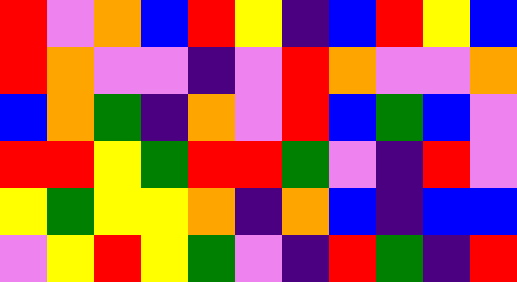[["red", "violet", "orange", "blue", "red", "yellow", "indigo", "blue", "red", "yellow", "blue"], ["red", "orange", "violet", "violet", "indigo", "violet", "red", "orange", "violet", "violet", "orange"], ["blue", "orange", "green", "indigo", "orange", "violet", "red", "blue", "green", "blue", "violet"], ["red", "red", "yellow", "green", "red", "red", "green", "violet", "indigo", "red", "violet"], ["yellow", "green", "yellow", "yellow", "orange", "indigo", "orange", "blue", "indigo", "blue", "blue"], ["violet", "yellow", "red", "yellow", "green", "violet", "indigo", "red", "green", "indigo", "red"]]